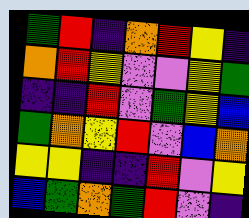[["green", "red", "indigo", "orange", "red", "yellow", "indigo"], ["orange", "red", "yellow", "violet", "violet", "yellow", "green"], ["indigo", "indigo", "red", "violet", "green", "yellow", "blue"], ["green", "orange", "yellow", "red", "violet", "blue", "orange"], ["yellow", "yellow", "indigo", "indigo", "red", "violet", "yellow"], ["blue", "green", "orange", "green", "red", "violet", "indigo"]]